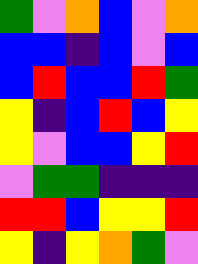[["green", "violet", "orange", "blue", "violet", "orange"], ["blue", "blue", "indigo", "blue", "violet", "blue"], ["blue", "red", "blue", "blue", "red", "green"], ["yellow", "indigo", "blue", "red", "blue", "yellow"], ["yellow", "violet", "blue", "blue", "yellow", "red"], ["violet", "green", "green", "indigo", "indigo", "indigo"], ["red", "red", "blue", "yellow", "yellow", "red"], ["yellow", "indigo", "yellow", "orange", "green", "violet"]]